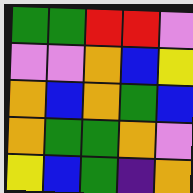[["green", "green", "red", "red", "violet"], ["violet", "violet", "orange", "blue", "yellow"], ["orange", "blue", "orange", "green", "blue"], ["orange", "green", "green", "orange", "violet"], ["yellow", "blue", "green", "indigo", "orange"]]